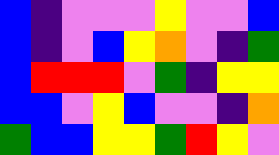[["blue", "indigo", "violet", "violet", "violet", "yellow", "violet", "violet", "blue"], ["blue", "indigo", "violet", "blue", "yellow", "orange", "violet", "indigo", "green"], ["blue", "red", "red", "red", "violet", "green", "indigo", "yellow", "yellow"], ["blue", "blue", "violet", "yellow", "blue", "violet", "violet", "indigo", "orange"], ["green", "blue", "blue", "yellow", "yellow", "green", "red", "yellow", "violet"]]